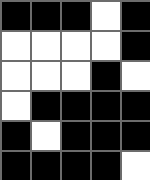[["black", "black", "black", "white", "black"], ["white", "white", "white", "white", "black"], ["white", "white", "white", "black", "white"], ["white", "black", "black", "black", "black"], ["black", "white", "black", "black", "black"], ["black", "black", "black", "black", "white"]]